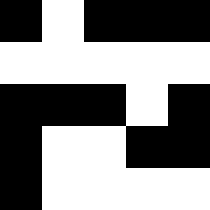[["black", "white", "black", "black", "black"], ["white", "white", "white", "white", "white"], ["black", "black", "black", "white", "black"], ["black", "white", "white", "black", "black"], ["black", "white", "white", "white", "white"]]